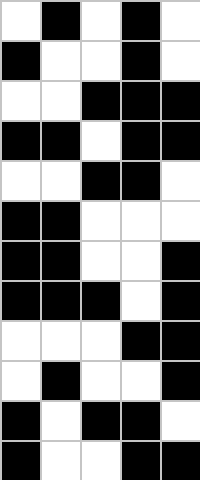[["white", "black", "white", "black", "white"], ["black", "white", "white", "black", "white"], ["white", "white", "black", "black", "black"], ["black", "black", "white", "black", "black"], ["white", "white", "black", "black", "white"], ["black", "black", "white", "white", "white"], ["black", "black", "white", "white", "black"], ["black", "black", "black", "white", "black"], ["white", "white", "white", "black", "black"], ["white", "black", "white", "white", "black"], ["black", "white", "black", "black", "white"], ["black", "white", "white", "black", "black"]]